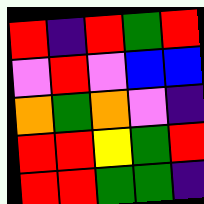[["red", "indigo", "red", "green", "red"], ["violet", "red", "violet", "blue", "blue"], ["orange", "green", "orange", "violet", "indigo"], ["red", "red", "yellow", "green", "red"], ["red", "red", "green", "green", "indigo"]]